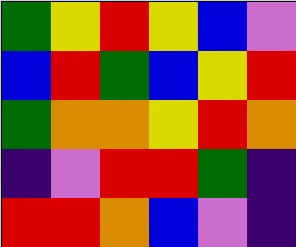[["green", "yellow", "red", "yellow", "blue", "violet"], ["blue", "red", "green", "blue", "yellow", "red"], ["green", "orange", "orange", "yellow", "red", "orange"], ["indigo", "violet", "red", "red", "green", "indigo"], ["red", "red", "orange", "blue", "violet", "indigo"]]